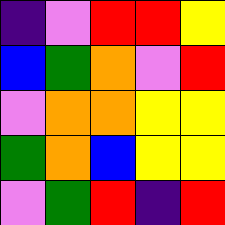[["indigo", "violet", "red", "red", "yellow"], ["blue", "green", "orange", "violet", "red"], ["violet", "orange", "orange", "yellow", "yellow"], ["green", "orange", "blue", "yellow", "yellow"], ["violet", "green", "red", "indigo", "red"]]